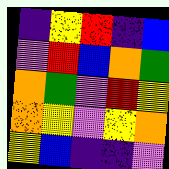[["indigo", "yellow", "red", "indigo", "blue"], ["violet", "red", "blue", "orange", "green"], ["orange", "green", "violet", "red", "yellow"], ["orange", "yellow", "violet", "yellow", "orange"], ["yellow", "blue", "indigo", "indigo", "violet"]]